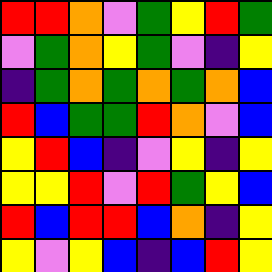[["red", "red", "orange", "violet", "green", "yellow", "red", "green"], ["violet", "green", "orange", "yellow", "green", "violet", "indigo", "yellow"], ["indigo", "green", "orange", "green", "orange", "green", "orange", "blue"], ["red", "blue", "green", "green", "red", "orange", "violet", "blue"], ["yellow", "red", "blue", "indigo", "violet", "yellow", "indigo", "yellow"], ["yellow", "yellow", "red", "violet", "red", "green", "yellow", "blue"], ["red", "blue", "red", "red", "blue", "orange", "indigo", "yellow"], ["yellow", "violet", "yellow", "blue", "indigo", "blue", "red", "yellow"]]